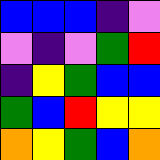[["blue", "blue", "blue", "indigo", "violet"], ["violet", "indigo", "violet", "green", "red"], ["indigo", "yellow", "green", "blue", "blue"], ["green", "blue", "red", "yellow", "yellow"], ["orange", "yellow", "green", "blue", "orange"]]